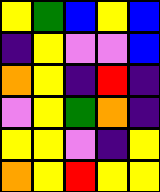[["yellow", "green", "blue", "yellow", "blue"], ["indigo", "yellow", "violet", "violet", "blue"], ["orange", "yellow", "indigo", "red", "indigo"], ["violet", "yellow", "green", "orange", "indigo"], ["yellow", "yellow", "violet", "indigo", "yellow"], ["orange", "yellow", "red", "yellow", "yellow"]]